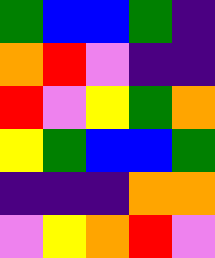[["green", "blue", "blue", "green", "indigo"], ["orange", "red", "violet", "indigo", "indigo"], ["red", "violet", "yellow", "green", "orange"], ["yellow", "green", "blue", "blue", "green"], ["indigo", "indigo", "indigo", "orange", "orange"], ["violet", "yellow", "orange", "red", "violet"]]